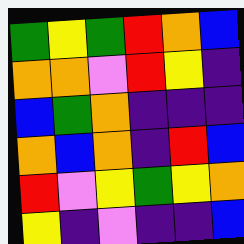[["green", "yellow", "green", "red", "orange", "blue"], ["orange", "orange", "violet", "red", "yellow", "indigo"], ["blue", "green", "orange", "indigo", "indigo", "indigo"], ["orange", "blue", "orange", "indigo", "red", "blue"], ["red", "violet", "yellow", "green", "yellow", "orange"], ["yellow", "indigo", "violet", "indigo", "indigo", "blue"]]